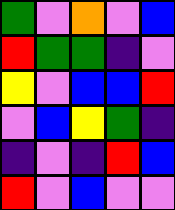[["green", "violet", "orange", "violet", "blue"], ["red", "green", "green", "indigo", "violet"], ["yellow", "violet", "blue", "blue", "red"], ["violet", "blue", "yellow", "green", "indigo"], ["indigo", "violet", "indigo", "red", "blue"], ["red", "violet", "blue", "violet", "violet"]]